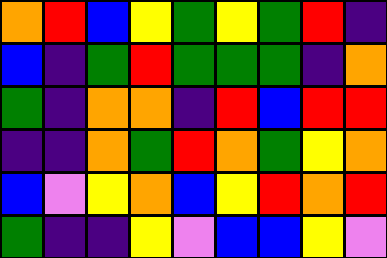[["orange", "red", "blue", "yellow", "green", "yellow", "green", "red", "indigo"], ["blue", "indigo", "green", "red", "green", "green", "green", "indigo", "orange"], ["green", "indigo", "orange", "orange", "indigo", "red", "blue", "red", "red"], ["indigo", "indigo", "orange", "green", "red", "orange", "green", "yellow", "orange"], ["blue", "violet", "yellow", "orange", "blue", "yellow", "red", "orange", "red"], ["green", "indigo", "indigo", "yellow", "violet", "blue", "blue", "yellow", "violet"]]